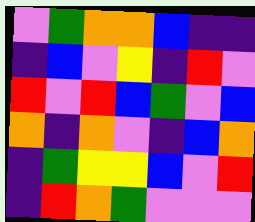[["violet", "green", "orange", "orange", "blue", "indigo", "indigo"], ["indigo", "blue", "violet", "yellow", "indigo", "red", "violet"], ["red", "violet", "red", "blue", "green", "violet", "blue"], ["orange", "indigo", "orange", "violet", "indigo", "blue", "orange"], ["indigo", "green", "yellow", "yellow", "blue", "violet", "red"], ["indigo", "red", "orange", "green", "violet", "violet", "violet"]]